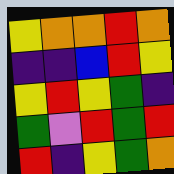[["yellow", "orange", "orange", "red", "orange"], ["indigo", "indigo", "blue", "red", "yellow"], ["yellow", "red", "yellow", "green", "indigo"], ["green", "violet", "red", "green", "red"], ["red", "indigo", "yellow", "green", "orange"]]